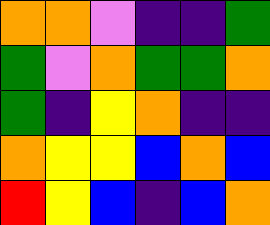[["orange", "orange", "violet", "indigo", "indigo", "green"], ["green", "violet", "orange", "green", "green", "orange"], ["green", "indigo", "yellow", "orange", "indigo", "indigo"], ["orange", "yellow", "yellow", "blue", "orange", "blue"], ["red", "yellow", "blue", "indigo", "blue", "orange"]]